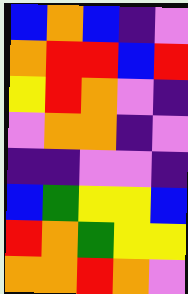[["blue", "orange", "blue", "indigo", "violet"], ["orange", "red", "red", "blue", "red"], ["yellow", "red", "orange", "violet", "indigo"], ["violet", "orange", "orange", "indigo", "violet"], ["indigo", "indigo", "violet", "violet", "indigo"], ["blue", "green", "yellow", "yellow", "blue"], ["red", "orange", "green", "yellow", "yellow"], ["orange", "orange", "red", "orange", "violet"]]